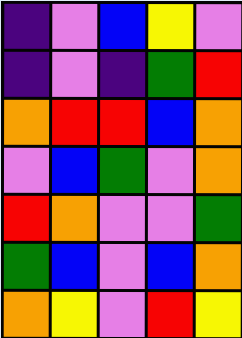[["indigo", "violet", "blue", "yellow", "violet"], ["indigo", "violet", "indigo", "green", "red"], ["orange", "red", "red", "blue", "orange"], ["violet", "blue", "green", "violet", "orange"], ["red", "orange", "violet", "violet", "green"], ["green", "blue", "violet", "blue", "orange"], ["orange", "yellow", "violet", "red", "yellow"]]